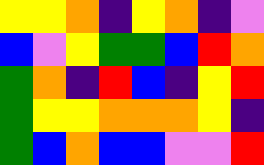[["yellow", "yellow", "orange", "indigo", "yellow", "orange", "indigo", "violet"], ["blue", "violet", "yellow", "green", "green", "blue", "red", "orange"], ["green", "orange", "indigo", "red", "blue", "indigo", "yellow", "red"], ["green", "yellow", "yellow", "orange", "orange", "orange", "yellow", "indigo"], ["green", "blue", "orange", "blue", "blue", "violet", "violet", "red"]]